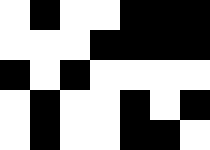[["white", "black", "white", "white", "black", "black", "black"], ["white", "white", "white", "black", "black", "black", "black"], ["black", "white", "black", "white", "white", "white", "white"], ["white", "black", "white", "white", "black", "white", "black"], ["white", "black", "white", "white", "black", "black", "white"]]